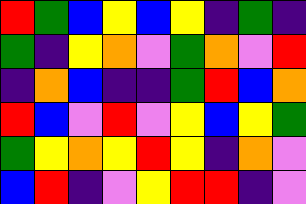[["red", "green", "blue", "yellow", "blue", "yellow", "indigo", "green", "indigo"], ["green", "indigo", "yellow", "orange", "violet", "green", "orange", "violet", "red"], ["indigo", "orange", "blue", "indigo", "indigo", "green", "red", "blue", "orange"], ["red", "blue", "violet", "red", "violet", "yellow", "blue", "yellow", "green"], ["green", "yellow", "orange", "yellow", "red", "yellow", "indigo", "orange", "violet"], ["blue", "red", "indigo", "violet", "yellow", "red", "red", "indigo", "violet"]]